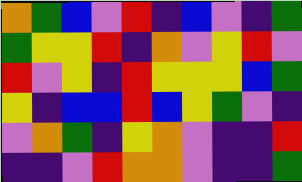[["orange", "green", "blue", "violet", "red", "indigo", "blue", "violet", "indigo", "green"], ["green", "yellow", "yellow", "red", "indigo", "orange", "violet", "yellow", "red", "violet"], ["red", "violet", "yellow", "indigo", "red", "yellow", "yellow", "yellow", "blue", "green"], ["yellow", "indigo", "blue", "blue", "red", "blue", "yellow", "green", "violet", "indigo"], ["violet", "orange", "green", "indigo", "yellow", "orange", "violet", "indigo", "indigo", "red"], ["indigo", "indigo", "violet", "red", "orange", "orange", "violet", "indigo", "indigo", "green"]]